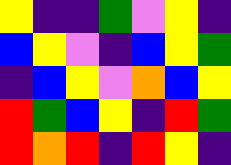[["yellow", "indigo", "indigo", "green", "violet", "yellow", "indigo"], ["blue", "yellow", "violet", "indigo", "blue", "yellow", "green"], ["indigo", "blue", "yellow", "violet", "orange", "blue", "yellow"], ["red", "green", "blue", "yellow", "indigo", "red", "green"], ["red", "orange", "red", "indigo", "red", "yellow", "indigo"]]